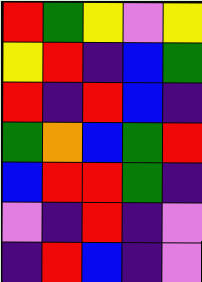[["red", "green", "yellow", "violet", "yellow"], ["yellow", "red", "indigo", "blue", "green"], ["red", "indigo", "red", "blue", "indigo"], ["green", "orange", "blue", "green", "red"], ["blue", "red", "red", "green", "indigo"], ["violet", "indigo", "red", "indigo", "violet"], ["indigo", "red", "blue", "indigo", "violet"]]